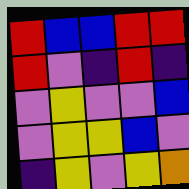[["red", "blue", "blue", "red", "red"], ["red", "violet", "indigo", "red", "indigo"], ["violet", "yellow", "violet", "violet", "blue"], ["violet", "yellow", "yellow", "blue", "violet"], ["indigo", "yellow", "violet", "yellow", "orange"]]